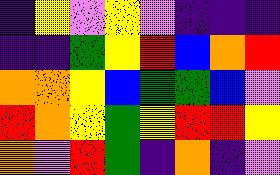[["indigo", "yellow", "violet", "yellow", "violet", "indigo", "indigo", "indigo"], ["indigo", "indigo", "green", "yellow", "red", "blue", "orange", "red"], ["orange", "orange", "yellow", "blue", "green", "green", "blue", "violet"], ["red", "orange", "yellow", "green", "yellow", "red", "red", "yellow"], ["orange", "violet", "red", "green", "indigo", "orange", "indigo", "violet"]]